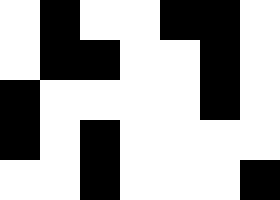[["white", "black", "white", "white", "black", "black", "white"], ["white", "black", "black", "white", "white", "black", "white"], ["black", "white", "white", "white", "white", "black", "white"], ["black", "white", "black", "white", "white", "white", "white"], ["white", "white", "black", "white", "white", "white", "black"]]